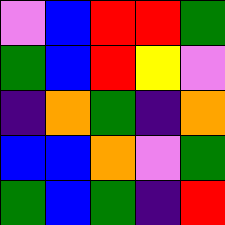[["violet", "blue", "red", "red", "green"], ["green", "blue", "red", "yellow", "violet"], ["indigo", "orange", "green", "indigo", "orange"], ["blue", "blue", "orange", "violet", "green"], ["green", "blue", "green", "indigo", "red"]]